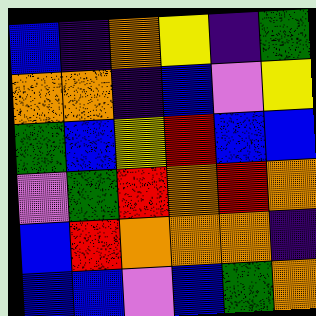[["blue", "indigo", "orange", "yellow", "indigo", "green"], ["orange", "orange", "indigo", "blue", "violet", "yellow"], ["green", "blue", "yellow", "red", "blue", "blue"], ["violet", "green", "red", "orange", "red", "orange"], ["blue", "red", "orange", "orange", "orange", "indigo"], ["blue", "blue", "violet", "blue", "green", "orange"]]